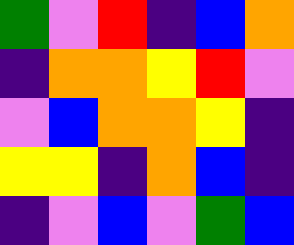[["green", "violet", "red", "indigo", "blue", "orange"], ["indigo", "orange", "orange", "yellow", "red", "violet"], ["violet", "blue", "orange", "orange", "yellow", "indigo"], ["yellow", "yellow", "indigo", "orange", "blue", "indigo"], ["indigo", "violet", "blue", "violet", "green", "blue"]]